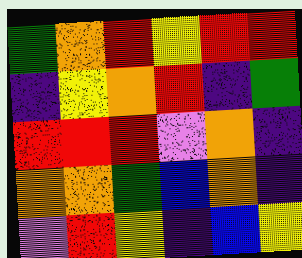[["green", "orange", "red", "yellow", "red", "red"], ["indigo", "yellow", "orange", "red", "indigo", "green"], ["red", "red", "red", "violet", "orange", "indigo"], ["orange", "orange", "green", "blue", "orange", "indigo"], ["violet", "red", "yellow", "indigo", "blue", "yellow"]]